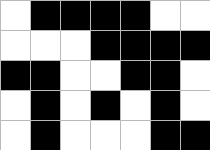[["white", "black", "black", "black", "black", "white", "white"], ["white", "white", "white", "black", "black", "black", "black"], ["black", "black", "white", "white", "black", "black", "white"], ["white", "black", "white", "black", "white", "black", "white"], ["white", "black", "white", "white", "white", "black", "black"]]